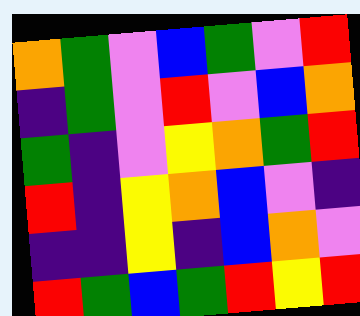[["orange", "green", "violet", "blue", "green", "violet", "red"], ["indigo", "green", "violet", "red", "violet", "blue", "orange"], ["green", "indigo", "violet", "yellow", "orange", "green", "red"], ["red", "indigo", "yellow", "orange", "blue", "violet", "indigo"], ["indigo", "indigo", "yellow", "indigo", "blue", "orange", "violet"], ["red", "green", "blue", "green", "red", "yellow", "red"]]